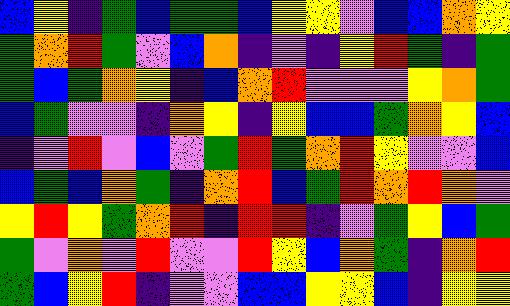[["blue", "yellow", "indigo", "green", "blue", "green", "green", "blue", "yellow", "yellow", "violet", "blue", "blue", "orange", "yellow"], ["green", "orange", "red", "green", "violet", "blue", "orange", "indigo", "violet", "indigo", "yellow", "red", "green", "indigo", "green"], ["green", "blue", "green", "orange", "yellow", "indigo", "blue", "orange", "red", "violet", "violet", "violet", "yellow", "orange", "green"], ["blue", "green", "violet", "violet", "indigo", "orange", "yellow", "indigo", "yellow", "blue", "blue", "green", "orange", "yellow", "blue"], ["indigo", "violet", "red", "violet", "blue", "violet", "green", "red", "green", "orange", "red", "yellow", "violet", "violet", "blue"], ["blue", "green", "blue", "orange", "green", "indigo", "orange", "red", "blue", "green", "red", "orange", "red", "orange", "violet"], ["yellow", "red", "yellow", "green", "orange", "red", "indigo", "red", "red", "indigo", "violet", "green", "yellow", "blue", "green"], ["green", "violet", "orange", "violet", "red", "violet", "violet", "red", "yellow", "blue", "orange", "green", "indigo", "orange", "red"], ["green", "blue", "yellow", "red", "indigo", "violet", "violet", "blue", "blue", "yellow", "yellow", "blue", "indigo", "yellow", "yellow"]]